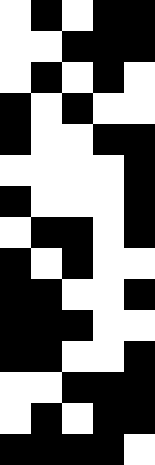[["white", "black", "white", "black", "black"], ["white", "white", "black", "black", "black"], ["white", "black", "white", "black", "white"], ["black", "white", "black", "white", "white"], ["black", "white", "white", "black", "black"], ["white", "white", "white", "white", "black"], ["black", "white", "white", "white", "black"], ["white", "black", "black", "white", "black"], ["black", "white", "black", "white", "white"], ["black", "black", "white", "white", "black"], ["black", "black", "black", "white", "white"], ["black", "black", "white", "white", "black"], ["white", "white", "black", "black", "black"], ["white", "black", "white", "black", "black"], ["black", "black", "black", "black", "white"]]